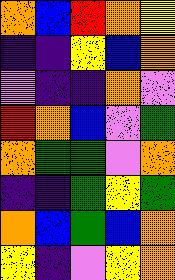[["orange", "blue", "red", "orange", "yellow"], ["indigo", "indigo", "yellow", "blue", "orange"], ["violet", "indigo", "indigo", "orange", "violet"], ["red", "orange", "blue", "violet", "green"], ["orange", "green", "green", "violet", "orange"], ["indigo", "indigo", "green", "yellow", "green"], ["orange", "blue", "green", "blue", "orange"], ["yellow", "indigo", "violet", "yellow", "orange"]]